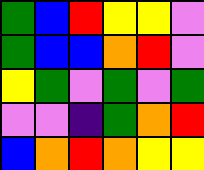[["green", "blue", "red", "yellow", "yellow", "violet"], ["green", "blue", "blue", "orange", "red", "violet"], ["yellow", "green", "violet", "green", "violet", "green"], ["violet", "violet", "indigo", "green", "orange", "red"], ["blue", "orange", "red", "orange", "yellow", "yellow"]]